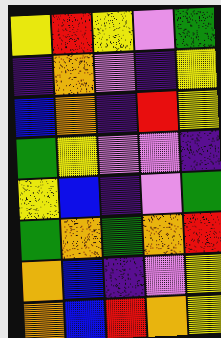[["yellow", "red", "yellow", "violet", "green"], ["indigo", "orange", "violet", "indigo", "yellow"], ["blue", "orange", "indigo", "red", "yellow"], ["green", "yellow", "violet", "violet", "indigo"], ["yellow", "blue", "indigo", "violet", "green"], ["green", "orange", "green", "orange", "red"], ["orange", "blue", "indigo", "violet", "yellow"], ["orange", "blue", "red", "orange", "yellow"]]